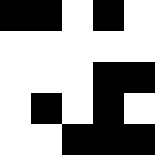[["black", "black", "white", "black", "white"], ["white", "white", "white", "white", "white"], ["white", "white", "white", "black", "black"], ["white", "black", "white", "black", "white"], ["white", "white", "black", "black", "black"]]